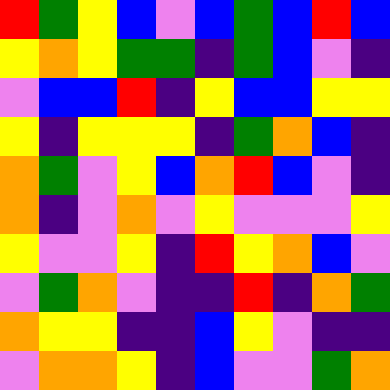[["red", "green", "yellow", "blue", "violet", "blue", "green", "blue", "red", "blue"], ["yellow", "orange", "yellow", "green", "green", "indigo", "green", "blue", "violet", "indigo"], ["violet", "blue", "blue", "red", "indigo", "yellow", "blue", "blue", "yellow", "yellow"], ["yellow", "indigo", "yellow", "yellow", "yellow", "indigo", "green", "orange", "blue", "indigo"], ["orange", "green", "violet", "yellow", "blue", "orange", "red", "blue", "violet", "indigo"], ["orange", "indigo", "violet", "orange", "violet", "yellow", "violet", "violet", "violet", "yellow"], ["yellow", "violet", "violet", "yellow", "indigo", "red", "yellow", "orange", "blue", "violet"], ["violet", "green", "orange", "violet", "indigo", "indigo", "red", "indigo", "orange", "green"], ["orange", "yellow", "yellow", "indigo", "indigo", "blue", "yellow", "violet", "indigo", "indigo"], ["violet", "orange", "orange", "yellow", "indigo", "blue", "violet", "violet", "green", "orange"]]